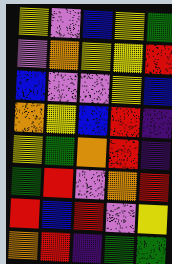[["yellow", "violet", "blue", "yellow", "green"], ["violet", "orange", "yellow", "yellow", "red"], ["blue", "violet", "violet", "yellow", "blue"], ["orange", "yellow", "blue", "red", "indigo"], ["yellow", "green", "orange", "red", "indigo"], ["green", "red", "violet", "orange", "red"], ["red", "blue", "red", "violet", "yellow"], ["orange", "red", "indigo", "green", "green"]]